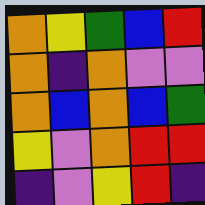[["orange", "yellow", "green", "blue", "red"], ["orange", "indigo", "orange", "violet", "violet"], ["orange", "blue", "orange", "blue", "green"], ["yellow", "violet", "orange", "red", "red"], ["indigo", "violet", "yellow", "red", "indigo"]]